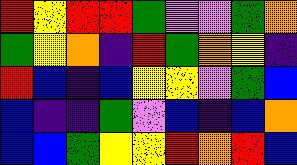[["red", "yellow", "red", "red", "green", "violet", "violet", "green", "orange"], ["green", "yellow", "orange", "indigo", "red", "green", "orange", "yellow", "indigo"], ["red", "blue", "indigo", "blue", "yellow", "yellow", "violet", "green", "blue"], ["blue", "indigo", "indigo", "green", "violet", "blue", "indigo", "blue", "orange"], ["blue", "blue", "green", "yellow", "yellow", "red", "orange", "red", "blue"]]